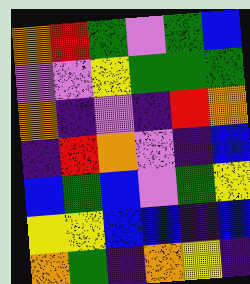[["orange", "red", "green", "violet", "green", "blue"], ["violet", "violet", "yellow", "green", "green", "green"], ["orange", "indigo", "violet", "indigo", "red", "orange"], ["indigo", "red", "orange", "violet", "indigo", "blue"], ["blue", "green", "blue", "violet", "green", "yellow"], ["yellow", "yellow", "blue", "blue", "indigo", "blue"], ["orange", "green", "indigo", "orange", "yellow", "indigo"]]